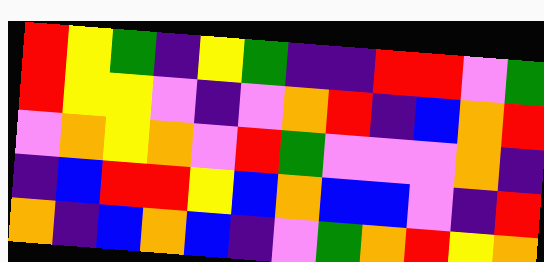[["red", "yellow", "green", "indigo", "yellow", "green", "indigo", "indigo", "red", "red", "violet", "green"], ["red", "yellow", "yellow", "violet", "indigo", "violet", "orange", "red", "indigo", "blue", "orange", "red"], ["violet", "orange", "yellow", "orange", "violet", "red", "green", "violet", "violet", "violet", "orange", "indigo"], ["indigo", "blue", "red", "red", "yellow", "blue", "orange", "blue", "blue", "violet", "indigo", "red"], ["orange", "indigo", "blue", "orange", "blue", "indigo", "violet", "green", "orange", "red", "yellow", "orange"]]